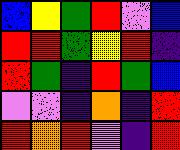[["blue", "yellow", "green", "red", "violet", "blue"], ["red", "red", "green", "yellow", "red", "indigo"], ["red", "green", "indigo", "red", "green", "blue"], ["violet", "violet", "indigo", "orange", "indigo", "red"], ["red", "orange", "red", "violet", "indigo", "red"]]